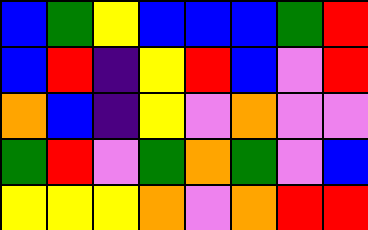[["blue", "green", "yellow", "blue", "blue", "blue", "green", "red"], ["blue", "red", "indigo", "yellow", "red", "blue", "violet", "red"], ["orange", "blue", "indigo", "yellow", "violet", "orange", "violet", "violet"], ["green", "red", "violet", "green", "orange", "green", "violet", "blue"], ["yellow", "yellow", "yellow", "orange", "violet", "orange", "red", "red"]]